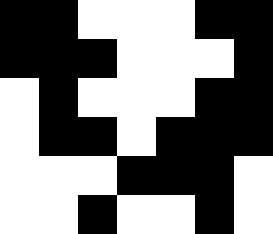[["black", "black", "white", "white", "white", "black", "black"], ["black", "black", "black", "white", "white", "white", "black"], ["white", "black", "white", "white", "white", "black", "black"], ["white", "black", "black", "white", "black", "black", "black"], ["white", "white", "white", "black", "black", "black", "white"], ["white", "white", "black", "white", "white", "black", "white"]]